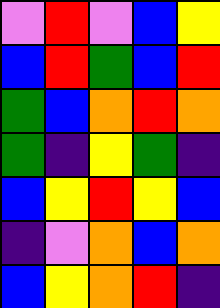[["violet", "red", "violet", "blue", "yellow"], ["blue", "red", "green", "blue", "red"], ["green", "blue", "orange", "red", "orange"], ["green", "indigo", "yellow", "green", "indigo"], ["blue", "yellow", "red", "yellow", "blue"], ["indigo", "violet", "orange", "blue", "orange"], ["blue", "yellow", "orange", "red", "indigo"]]